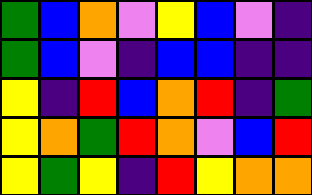[["green", "blue", "orange", "violet", "yellow", "blue", "violet", "indigo"], ["green", "blue", "violet", "indigo", "blue", "blue", "indigo", "indigo"], ["yellow", "indigo", "red", "blue", "orange", "red", "indigo", "green"], ["yellow", "orange", "green", "red", "orange", "violet", "blue", "red"], ["yellow", "green", "yellow", "indigo", "red", "yellow", "orange", "orange"]]